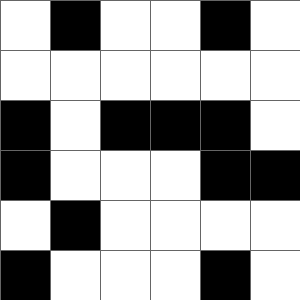[["white", "black", "white", "white", "black", "white"], ["white", "white", "white", "white", "white", "white"], ["black", "white", "black", "black", "black", "white"], ["black", "white", "white", "white", "black", "black"], ["white", "black", "white", "white", "white", "white"], ["black", "white", "white", "white", "black", "white"]]